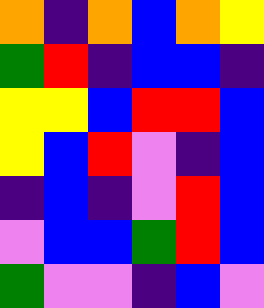[["orange", "indigo", "orange", "blue", "orange", "yellow"], ["green", "red", "indigo", "blue", "blue", "indigo"], ["yellow", "yellow", "blue", "red", "red", "blue"], ["yellow", "blue", "red", "violet", "indigo", "blue"], ["indigo", "blue", "indigo", "violet", "red", "blue"], ["violet", "blue", "blue", "green", "red", "blue"], ["green", "violet", "violet", "indigo", "blue", "violet"]]